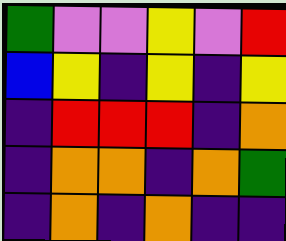[["green", "violet", "violet", "yellow", "violet", "red"], ["blue", "yellow", "indigo", "yellow", "indigo", "yellow"], ["indigo", "red", "red", "red", "indigo", "orange"], ["indigo", "orange", "orange", "indigo", "orange", "green"], ["indigo", "orange", "indigo", "orange", "indigo", "indigo"]]